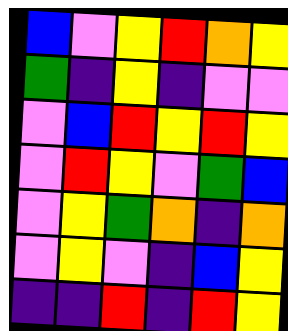[["blue", "violet", "yellow", "red", "orange", "yellow"], ["green", "indigo", "yellow", "indigo", "violet", "violet"], ["violet", "blue", "red", "yellow", "red", "yellow"], ["violet", "red", "yellow", "violet", "green", "blue"], ["violet", "yellow", "green", "orange", "indigo", "orange"], ["violet", "yellow", "violet", "indigo", "blue", "yellow"], ["indigo", "indigo", "red", "indigo", "red", "yellow"]]